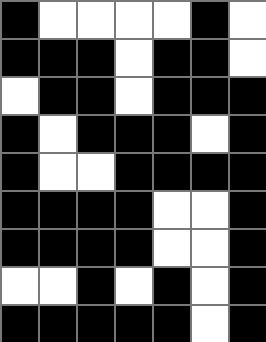[["black", "white", "white", "white", "white", "black", "white"], ["black", "black", "black", "white", "black", "black", "white"], ["white", "black", "black", "white", "black", "black", "black"], ["black", "white", "black", "black", "black", "white", "black"], ["black", "white", "white", "black", "black", "black", "black"], ["black", "black", "black", "black", "white", "white", "black"], ["black", "black", "black", "black", "white", "white", "black"], ["white", "white", "black", "white", "black", "white", "black"], ["black", "black", "black", "black", "black", "white", "black"]]